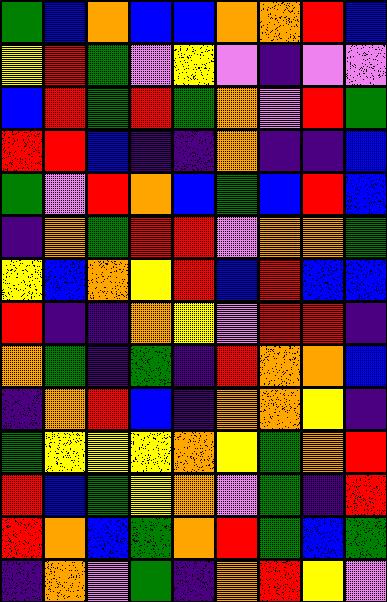[["green", "blue", "orange", "blue", "blue", "orange", "orange", "red", "blue"], ["yellow", "red", "green", "violet", "yellow", "violet", "indigo", "violet", "violet"], ["blue", "red", "green", "red", "green", "orange", "violet", "red", "green"], ["red", "red", "blue", "indigo", "indigo", "orange", "indigo", "indigo", "blue"], ["green", "violet", "red", "orange", "blue", "green", "blue", "red", "blue"], ["indigo", "orange", "green", "red", "red", "violet", "orange", "orange", "green"], ["yellow", "blue", "orange", "yellow", "red", "blue", "red", "blue", "blue"], ["red", "indigo", "indigo", "orange", "yellow", "violet", "red", "red", "indigo"], ["orange", "green", "indigo", "green", "indigo", "red", "orange", "orange", "blue"], ["indigo", "orange", "red", "blue", "indigo", "orange", "orange", "yellow", "indigo"], ["green", "yellow", "yellow", "yellow", "orange", "yellow", "green", "orange", "red"], ["red", "blue", "green", "yellow", "orange", "violet", "green", "indigo", "red"], ["red", "orange", "blue", "green", "orange", "red", "green", "blue", "green"], ["indigo", "orange", "violet", "green", "indigo", "orange", "red", "yellow", "violet"]]